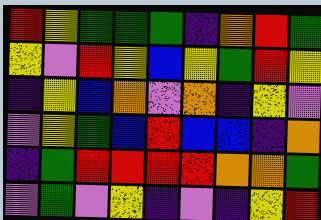[["red", "yellow", "green", "green", "green", "indigo", "orange", "red", "green"], ["yellow", "violet", "red", "yellow", "blue", "yellow", "green", "red", "yellow"], ["indigo", "yellow", "blue", "orange", "violet", "orange", "indigo", "yellow", "violet"], ["violet", "yellow", "green", "blue", "red", "blue", "blue", "indigo", "orange"], ["indigo", "green", "red", "red", "red", "red", "orange", "orange", "green"], ["violet", "green", "violet", "yellow", "indigo", "violet", "indigo", "yellow", "red"]]